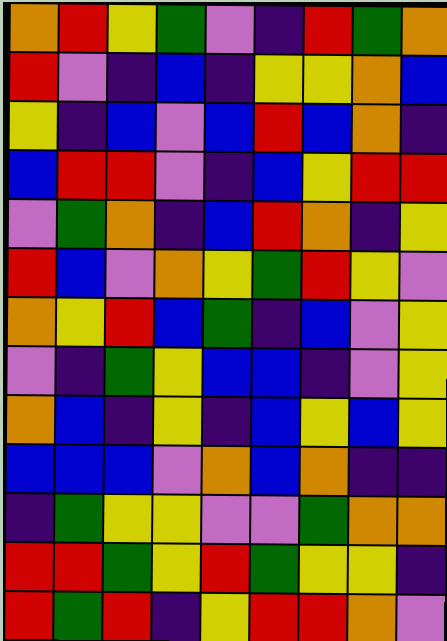[["orange", "red", "yellow", "green", "violet", "indigo", "red", "green", "orange"], ["red", "violet", "indigo", "blue", "indigo", "yellow", "yellow", "orange", "blue"], ["yellow", "indigo", "blue", "violet", "blue", "red", "blue", "orange", "indigo"], ["blue", "red", "red", "violet", "indigo", "blue", "yellow", "red", "red"], ["violet", "green", "orange", "indigo", "blue", "red", "orange", "indigo", "yellow"], ["red", "blue", "violet", "orange", "yellow", "green", "red", "yellow", "violet"], ["orange", "yellow", "red", "blue", "green", "indigo", "blue", "violet", "yellow"], ["violet", "indigo", "green", "yellow", "blue", "blue", "indigo", "violet", "yellow"], ["orange", "blue", "indigo", "yellow", "indigo", "blue", "yellow", "blue", "yellow"], ["blue", "blue", "blue", "violet", "orange", "blue", "orange", "indigo", "indigo"], ["indigo", "green", "yellow", "yellow", "violet", "violet", "green", "orange", "orange"], ["red", "red", "green", "yellow", "red", "green", "yellow", "yellow", "indigo"], ["red", "green", "red", "indigo", "yellow", "red", "red", "orange", "violet"]]